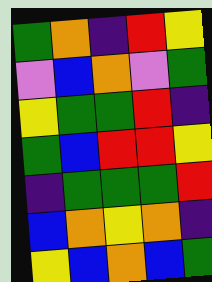[["green", "orange", "indigo", "red", "yellow"], ["violet", "blue", "orange", "violet", "green"], ["yellow", "green", "green", "red", "indigo"], ["green", "blue", "red", "red", "yellow"], ["indigo", "green", "green", "green", "red"], ["blue", "orange", "yellow", "orange", "indigo"], ["yellow", "blue", "orange", "blue", "green"]]